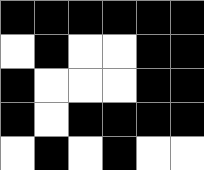[["black", "black", "black", "black", "black", "black"], ["white", "black", "white", "white", "black", "black"], ["black", "white", "white", "white", "black", "black"], ["black", "white", "black", "black", "black", "black"], ["white", "black", "white", "black", "white", "white"]]